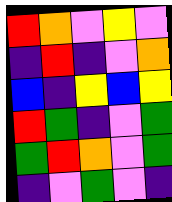[["red", "orange", "violet", "yellow", "violet"], ["indigo", "red", "indigo", "violet", "orange"], ["blue", "indigo", "yellow", "blue", "yellow"], ["red", "green", "indigo", "violet", "green"], ["green", "red", "orange", "violet", "green"], ["indigo", "violet", "green", "violet", "indigo"]]